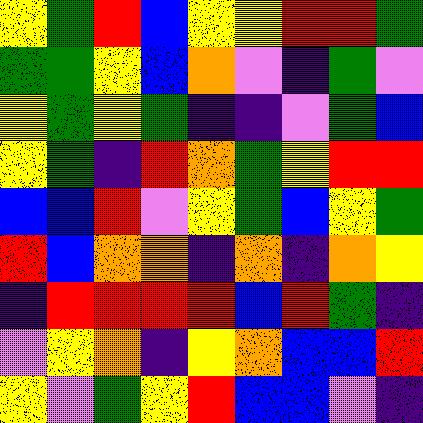[["yellow", "green", "red", "blue", "yellow", "yellow", "red", "red", "green"], ["green", "green", "yellow", "blue", "orange", "violet", "indigo", "green", "violet"], ["yellow", "green", "yellow", "green", "indigo", "indigo", "violet", "green", "blue"], ["yellow", "green", "indigo", "red", "orange", "green", "yellow", "red", "red"], ["blue", "blue", "red", "violet", "yellow", "green", "blue", "yellow", "green"], ["red", "blue", "orange", "orange", "indigo", "orange", "indigo", "orange", "yellow"], ["indigo", "red", "red", "red", "red", "blue", "red", "green", "indigo"], ["violet", "yellow", "orange", "indigo", "yellow", "orange", "blue", "blue", "red"], ["yellow", "violet", "green", "yellow", "red", "blue", "blue", "violet", "indigo"]]